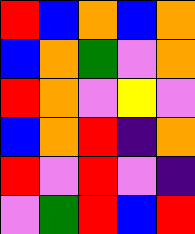[["red", "blue", "orange", "blue", "orange"], ["blue", "orange", "green", "violet", "orange"], ["red", "orange", "violet", "yellow", "violet"], ["blue", "orange", "red", "indigo", "orange"], ["red", "violet", "red", "violet", "indigo"], ["violet", "green", "red", "blue", "red"]]